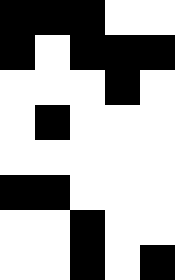[["black", "black", "black", "white", "white"], ["black", "white", "black", "black", "black"], ["white", "white", "white", "black", "white"], ["white", "black", "white", "white", "white"], ["white", "white", "white", "white", "white"], ["black", "black", "white", "white", "white"], ["white", "white", "black", "white", "white"], ["white", "white", "black", "white", "black"]]